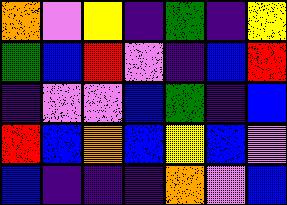[["orange", "violet", "yellow", "indigo", "green", "indigo", "yellow"], ["green", "blue", "red", "violet", "indigo", "blue", "red"], ["indigo", "violet", "violet", "blue", "green", "indigo", "blue"], ["red", "blue", "orange", "blue", "yellow", "blue", "violet"], ["blue", "indigo", "indigo", "indigo", "orange", "violet", "blue"]]